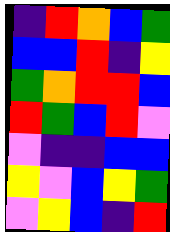[["indigo", "red", "orange", "blue", "green"], ["blue", "blue", "red", "indigo", "yellow"], ["green", "orange", "red", "red", "blue"], ["red", "green", "blue", "red", "violet"], ["violet", "indigo", "indigo", "blue", "blue"], ["yellow", "violet", "blue", "yellow", "green"], ["violet", "yellow", "blue", "indigo", "red"]]